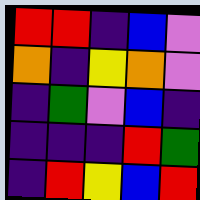[["red", "red", "indigo", "blue", "violet"], ["orange", "indigo", "yellow", "orange", "violet"], ["indigo", "green", "violet", "blue", "indigo"], ["indigo", "indigo", "indigo", "red", "green"], ["indigo", "red", "yellow", "blue", "red"]]